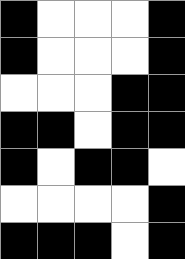[["black", "white", "white", "white", "black"], ["black", "white", "white", "white", "black"], ["white", "white", "white", "black", "black"], ["black", "black", "white", "black", "black"], ["black", "white", "black", "black", "white"], ["white", "white", "white", "white", "black"], ["black", "black", "black", "white", "black"]]